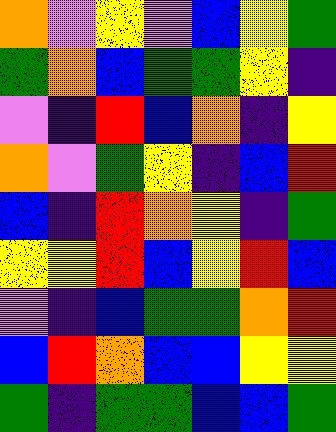[["orange", "violet", "yellow", "violet", "blue", "yellow", "green"], ["green", "orange", "blue", "green", "green", "yellow", "indigo"], ["violet", "indigo", "red", "blue", "orange", "indigo", "yellow"], ["orange", "violet", "green", "yellow", "indigo", "blue", "red"], ["blue", "indigo", "red", "orange", "yellow", "indigo", "green"], ["yellow", "yellow", "red", "blue", "yellow", "red", "blue"], ["violet", "indigo", "blue", "green", "green", "orange", "red"], ["blue", "red", "orange", "blue", "blue", "yellow", "yellow"], ["green", "indigo", "green", "green", "blue", "blue", "green"]]